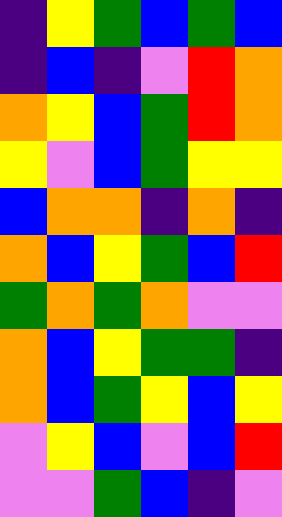[["indigo", "yellow", "green", "blue", "green", "blue"], ["indigo", "blue", "indigo", "violet", "red", "orange"], ["orange", "yellow", "blue", "green", "red", "orange"], ["yellow", "violet", "blue", "green", "yellow", "yellow"], ["blue", "orange", "orange", "indigo", "orange", "indigo"], ["orange", "blue", "yellow", "green", "blue", "red"], ["green", "orange", "green", "orange", "violet", "violet"], ["orange", "blue", "yellow", "green", "green", "indigo"], ["orange", "blue", "green", "yellow", "blue", "yellow"], ["violet", "yellow", "blue", "violet", "blue", "red"], ["violet", "violet", "green", "blue", "indigo", "violet"]]